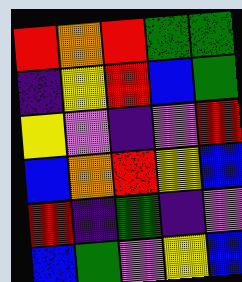[["red", "orange", "red", "green", "green"], ["indigo", "yellow", "red", "blue", "green"], ["yellow", "violet", "indigo", "violet", "red"], ["blue", "orange", "red", "yellow", "blue"], ["red", "indigo", "green", "indigo", "violet"], ["blue", "green", "violet", "yellow", "blue"]]